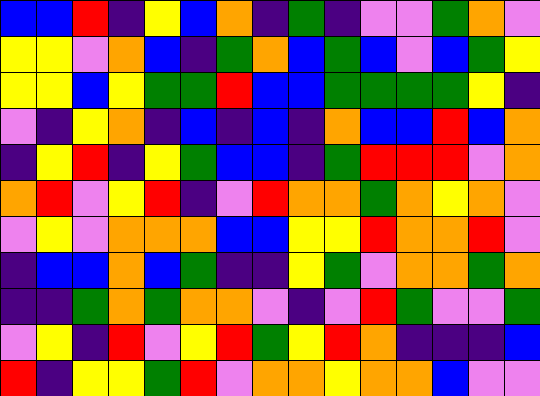[["blue", "blue", "red", "indigo", "yellow", "blue", "orange", "indigo", "green", "indigo", "violet", "violet", "green", "orange", "violet"], ["yellow", "yellow", "violet", "orange", "blue", "indigo", "green", "orange", "blue", "green", "blue", "violet", "blue", "green", "yellow"], ["yellow", "yellow", "blue", "yellow", "green", "green", "red", "blue", "blue", "green", "green", "green", "green", "yellow", "indigo"], ["violet", "indigo", "yellow", "orange", "indigo", "blue", "indigo", "blue", "indigo", "orange", "blue", "blue", "red", "blue", "orange"], ["indigo", "yellow", "red", "indigo", "yellow", "green", "blue", "blue", "indigo", "green", "red", "red", "red", "violet", "orange"], ["orange", "red", "violet", "yellow", "red", "indigo", "violet", "red", "orange", "orange", "green", "orange", "yellow", "orange", "violet"], ["violet", "yellow", "violet", "orange", "orange", "orange", "blue", "blue", "yellow", "yellow", "red", "orange", "orange", "red", "violet"], ["indigo", "blue", "blue", "orange", "blue", "green", "indigo", "indigo", "yellow", "green", "violet", "orange", "orange", "green", "orange"], ["indigo", "indigo", "green", "orange", "green", "orange", "orange", "violet", "indigo", "violet", "red", "green", "violet", "violet", "green"], ["violet", "yellow", "indigo", "red", "violet", "yellow", "red", "green", "yellow", "red", "orange", "indigo", "indigo", "indigo", "blue"], ["red", "indigo", "yellow", "yellow", "green", "red", "violet", "orange", "orange", "yellow", "orange", "orange", "blue", "violet", "violet"]]